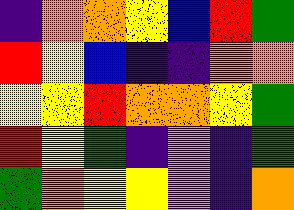[["indigo", "orange", "orange", "yellow", "blue", "red", "green"], ["red", "yellow", "blue", "indigo", "indigo", "orange", "orange"], ["yellow", "yellow", "red", "orange", "orange", "yellow", "green"], ["red", "yellow", "green", "indigo", "violet", "indigo", "green"], ["green", "orange", "yellow", "yellow", "violet", "indigo", "orange"]]